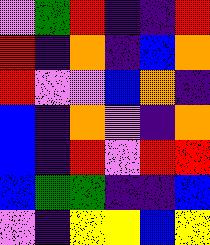[["violet", "green", "red", "indigo", "indigo", "red"], ["red", "indigo", "orange", "indigo", "blue", "orange"], ["red", "violet", "violet", "blue", "orange", "indigo"], ["blue", "indigo", "orange", "violet", "indigo", "orange"], ["blue", "indigo", "red", "violet", "red", "red"], ["blue", "green", "green", "indigo", "indigo", "blue"], ["violet", "indigo", "yellow", "yellow", "blue", "yellow"]]